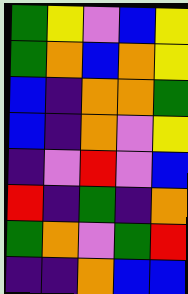[["green", "yellow", "violet", "blue", "yellow"], ["green", "orange", "blue", "orange", "yellow"], ["blue", "indigo", "orange", "orange", "green"], ["blue", "indigo", "orange", "violet", "yellow"], ["indigo", "violet", "red", "violet", "blue"], ["red", "indigo", "green", "indigo", "orange"], ["green", "orange", "violet", "green", "red"], ["indigo", "indigo", "orange", "blue", "blue"]]